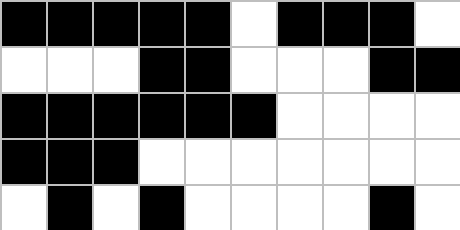[["black", "black", "black", "black", "black", "white", "black", "black", "black", "white"], ["white", "white", "white", "black", "black", "white", "white", "white", "black", "black"], ["black", "black", "black", "black", "black", "black", "white", "white", "white", "white"], ["black", "black", "black", "white", "white", "white", "white", "white", "white", "white"], ["white", "black", "white", "black", "white", "white", "white", "white", "black", "white"]]